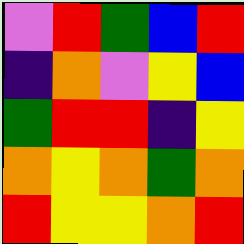[["violet", "red", "green", "blue", "red"], ["indigo", "orange", "violet", "yellow", "blue"], ["green", "red", "red", "indigo", "yellow"], ["orange", "yellow", "orange", "green", "orange"], ["red", "yellow", "yellow", "orange", "red"]]